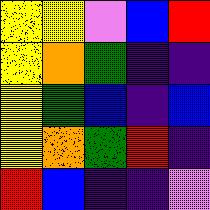[["yellow", "yellow", "violet", "blue", "red"], ["yellow", "orange", "green", "indigo", "indigo"], ["yellow", "green", "blue", "indigo", "blue"], ["yellow", "orange", "green", "red", "indigo"], ["red", "blue", "indigo", "indigo", "violet"]]